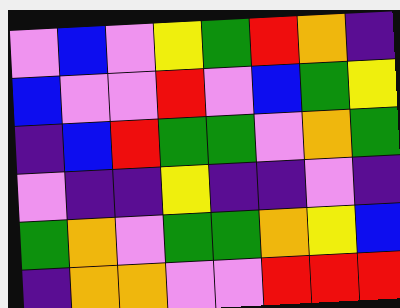[["violet", "blue", "violet", "yellow", "green", "red", "orange", "indigo"], ["blue", "violet", "violet", "red", "violet", "blue", "green", "yellow"], ["indigo", "blue", "red", "green", "green", "violet", "orange", "green"], ["violet", "indigo", "indigo", "yellow", "indigo", "indigo", "violet", "indigo"], ["green", "orange", "violet", "green", "green", "orange", "yellow", "blue"], ["indigo", "orange", "orange", "violet", "violet", "red", "red", "red"]]